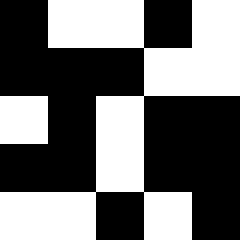[["black", "white", "white", "black", "white"], ["black", "black", "black", "white", "white"], ["white", "black", "white", "black", "black"], ["black", "black", "white", "black", "black"], ["white", "white", "black", "white", "black"]]